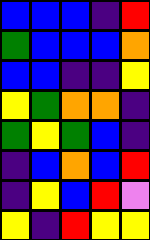[["blue", "blue", "blue", "indigo", "red"], ["green", "blue", "blue", "blue", "orange"], ["blue", "blue", "indigo", "indigo", "yellow"], ["yellow", "green", "orange", "orange", "indigo"], ["green", "yellow", "green", "blue", "indigo"], ["indigo", "blue", "orange", "blue", "red"], ["indigo", "yellow", "blue", "red", "violet"], ["yellow", "indigo", "red", "yellow", "yellow"]]